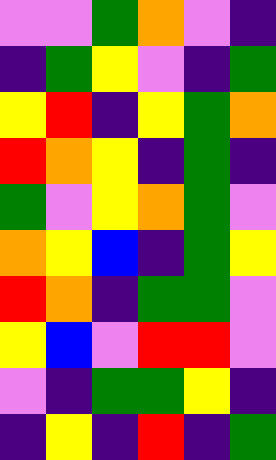[["violet", "violet", "green", "orange", "violet", "indigo"], ["indigo", "green", "yellow", "violet", "indigo", "green"], ["yellow", "red", "indigo", "yellow", "green", "orange"], ["red", "orange", "yellow", "indigo", "green", "indigo"], ["green", "violet", "yellow", "orange", "green", "violet"], ["orange", "yellow", "blue", "indigo", "green", "yellow"], ["red", "orange", "indigo", "green", "green", "violet"], ["yellow", "blue", "violet", "red", "red", "violet"], ["violet", "indigo", "green", "green", "yellow", "indigo"], ["indigo", "yellow", "indigo", "red", "indigo", "green"]]